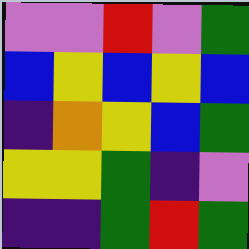[["violet", "violet", "red", "violet", "green"], ["blue", "yellow", "blue", "yellow", "blue"], ["indigo", "orange", "yellow", "blue", "green"], ["yellow", "yellow", "green", "indigo", "violet"], ["indigo", "indigo", "green", "red", "green"]]